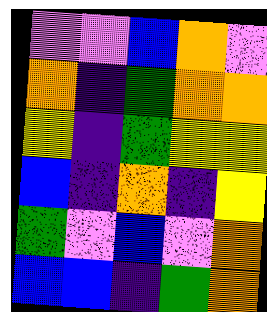[["violet", "violet", "blue", "orange", "violet"], ["orange", "indigo", "green", "orange", "orange"], ["yellow", "indigo", "green", "yellow", "yellow"], ["blue", "indigo", "orange", "indigo", "yellow"], ["green", "violet", "blue", "violet", "orange"], ["blue", "blue", "indigo", "green", "orange"]]